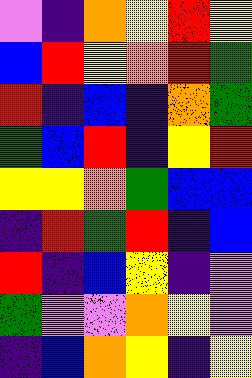[["violet", "indigo", "orange", "yellow", "red", "yellow"], ["blue", "red", "yellow", "orange", "red", "green"], ["red", "indigo", "blue", "indigo", "orange", "green"], ["green", "blue", "red", "indigo", "yellow", "red"], ["yellow", "yellow", "orange", "green", "blue", "blue"], ["indigo", "red", "green", "red", "indigo", "blue"], ["red", "indigo", "blue", "yellow", "indigo", "violet"], ["green", "violet", "violet", "orange", "yellow", "violet"], ["indigo", "blue", "orange", "yellow", "indigo", "yellow"]]